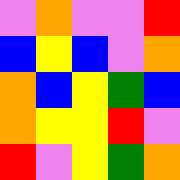[["violet", "orange", "violet", "violet", "red"], ["blue", "yellow", "blue", "violet", "orange"], ["orange", "blue", "yellow", "green", "blue"], ["orange", "yellow", "yellow", "red", "violet"], ["red", "violet", "yellow", "green", "orange"]]